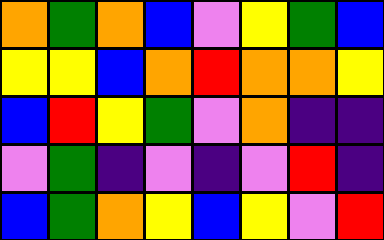[["orange", "green", "orange", "blue", "violet", "yellow", "green", "blue"], ["yellow", "yellow", "blue", "orange", "red", "orange", "orange", "yellow"], ["blue", "red", "yellow", "green", "violet", "orange", "indigo", "indigo"], ["violet", "green", "indigo", "violet", "indigo", "violet", "red", "indigo"], ["blue", "green", "orange", "yellow", "blue", "yellow", "violet", "red"]]